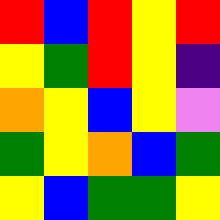[["red", "blue", "red", "yellow", "red"], ["yellow", "green", "red", "yellow", "indigo"], ["orange", "yellow", "blue", "yellow", "violet"], ["green", "yellow", "orange", "blue", "green"], ["yellow", "blue", "green", "green", "yellow"]]